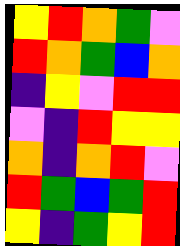[["yellow", "red", "orange", "green", "violet"], ["red", "orange", "green", "blue", "orange"], ["indigo", "yellow", "violet", "red", "red"], ["violet", "indigo", "red", "yellow", "yellow"], ["orange", "indigo", "orange", "red", "violet"], ["red", "green", "blue", "green", "red"], ["yellow", "indigo", "green", "yellow", "red"]]